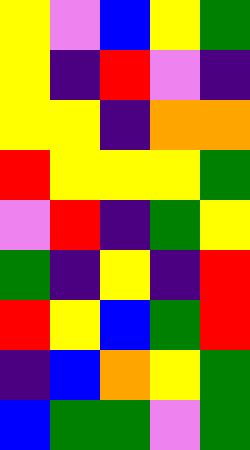[["yellow", "violet", "blue", "yellow", "green"], ["yellow", "indigo", "red", "violet", "indigo"], ["yellow", "yellow", "indigo", "orange", "orange"], ["red", "yellow", "yellow", "yellow", "green"], ["violet", "red", "indigo", "green", "yellow"], ["green", "indigo", "yellow", "indigo", "red"], ["red", "yellow", "blue", "green", "red"], ["indigo", "blue", "orange", "yellow", "green"], ["blue", "green", "green", "violet", "green"]]